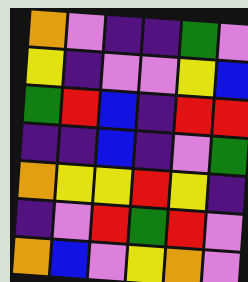[["orange", "violet", "indigo", "indigo", "green", "violet"], ["yellow", "indigo", "violet", "violet", "yellow", "blue"], ["green", "red", "blue", "indigo", "red", "red"], ["indigo", "indigo", "blue", "indigo", "violet", "green"], ["orange", "yellow", "yellow", "red", "yellow", "indigo"], ["indigo", "violet", "red", "green", "red", "violet"], ["orange", "blue", "violet", "yellow", "orange", "violet"]]